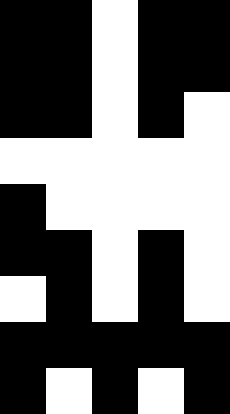[["black", "black", "white", "black", "black"], ["black", "black", "white", "black", "black"], ["black", "black", "white", "black", "white"], ["white", "white", "white", "white", "white"], ["black", "white", "white", "white", "white"], ["black", "black", "white", "black", "white"], ["white", "black", "white", "black", "white"], ["black", "black", "black", "black", "black"], ["black", "white", "black", "white", "black"]]